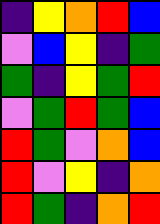[["indigo", "yellow", "orange", "red", "blue"], ["violet", "blue", "yellow", "indigo", "green"], ["green", "indigo", "yellow", "green", "red"], ["violet", "green", "red", "green", "blue"], ["red", "green", "violet", "orange", "blue"], ["red", "violet", "yellow", "indigo", "orange"], ["red", "green", "indigo", "orange", "red"]]